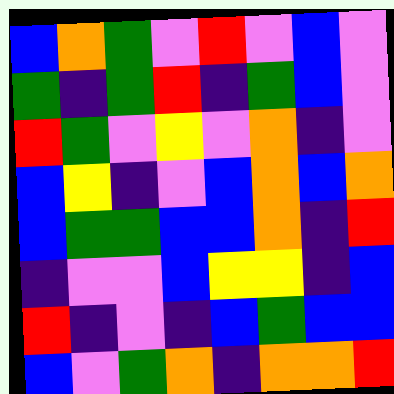[["blue", "orange", "green", "violet", "red", "violet", "blue", "violet"], ["green", "indigo", "green", "red", "indigo", "green", "blue", "violet"], ["red", "green", "violet", "yellow", "violet", "orange", "indigo", "violet"], ["blue", "yellow", "indigo", "violet", "blue", "orange", "blue", "orange"], ["blue", "green", "green", "blue", "blue", "orange", "indigo", "red"], ["indigo", "violet", "violet", "blue", "yellow", "yellow", "indigo", "blue"], ["red", "indigo", "violet", "indigo", "blue", "green", "blue", "blue"], ["blue", "violet", "green", "orange", "indigo", "orange", "orange", "red"]]